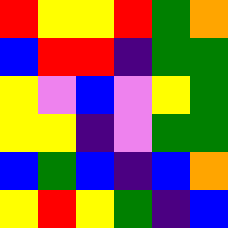[["red", "yellow", "yellow", "red", "green", "orange"], ["blue", "red", "red", "indigo", "green", "green"], ["yellow", "violet", "blue", "violet", "yellow", "green"], ["yellow", "yellow", "indigo", "violet", "green", "green"], ["blue", "green", "blue", "indigo", "blue", "orange"], ["yellow", "red", "yellow", "green", "indigo", "blue"]]